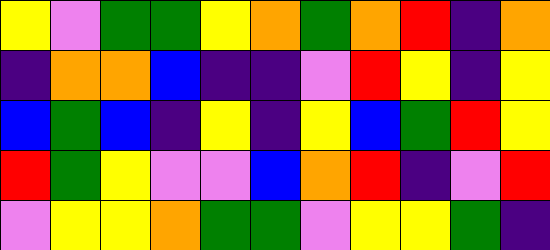[["yellow", "violet", "green", "green", "yellow", "orange", "green", "orange", "red", "indigo", "orange"], ["indigo", "orange", "orange", "blue", "indigo", "indigo", "violet", "red", "yellow", "indigo", "yellow"], ["blue", "green", "blue", "indigo", "yellow", "indigo", "yellow", "blue", "green", "red", "yellow"], ["red", "green", "yellow", "violet", "violet", "blue", "orange", "red", "indigo", "violet", "red"], ["violet", "yellow", "yellow", "orange", "green", "green", "violet", "yellow", "yellow", "green", "indigo"]]